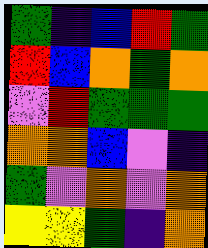[["green", "indigo", "blue", "red", "green"], ["red", "blue", "orange", "green", "orange"], ["violet", "red", "green", "green", "green"], ["orange", "orange", "blue", "violet", "indigo"], ["green", "violet", "orange", "violet", "orange"], ["yellow", "yellow", "green", "indigo", "orange"]]